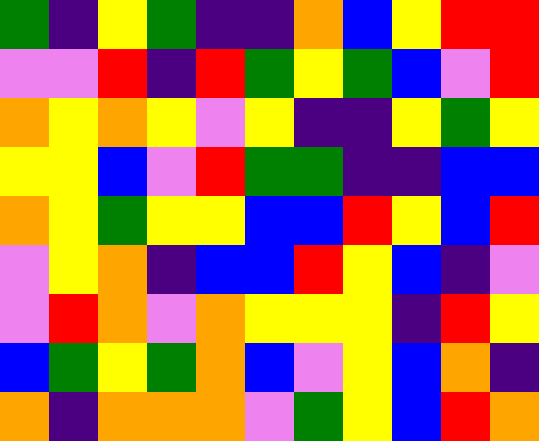[["green", "indigo", "yellow", "green", "indigo", "indigo", "orange", "blue", "yellow", "red", "red"], ["violet", "violet", "red", "indigo", "red", "green", "yellow", "green", "blue", "violet", "red"], ["orange", "yellow", "orange", "yellow", "violet", "yellow", "indigo", "indigo", "yellow", "green", "yellow"], ["yellow", "yellow", "blue", "violet", "red", "green", "green", "indigo", "indigo", "blue", "blue"], ["orange", "yellow", "green", "yellow", "yellow", "blue", "blue", "red", "yellow", "blue", "red"], ["violet", "yellow", "orange", "indigo", "blue", "blue", "red", "yellow", "blue", "indigo", "violet"], ["violet", "red", "orange", "violet", "orange", "yellow", "yellow", "yellow", "indigo", "red", "yellow"], ["blue", "green", "yellow", "green", "orange", "blue", "violet", "yellow", "blue", "orange", "indigo"], ["orange", "indigo", "orange", "orange", "orange", "violet", "green", "yellow", "blue", "red", "orange"]]